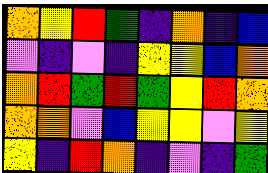[["orange", "yellow", "red", "green", "indigo", "orange", "indigo", "blue"], ["violet", "indigo", "violet", "indigo", "yellow", "yellow", "blue", "orange"], ["orange", "red", "green", "red", "green", "yellow", "red", "orange"], ["orange", "orange", "violet", "blue", "yellow", "yellow", "violet", "yellow"], ["yellow", "indigo", "red", "orange", "indigo", "violet", "indigo", "green"]]